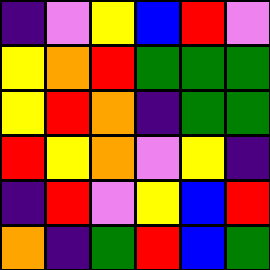[["indigo", "violet", "yellow", "blue", "red", "violet"], ["yellow", "orange", "red", "green", "green", "green"], ["yellow", "red", "orange", "indigo", "green", "green"], ["red", "yellow", "orange", "violet", "yellow", "indigo"], ["indigo", "red", "violet", "yellow", "blue", "red"], ["orange", "indigo", "green", "red", "blue", "green"]]